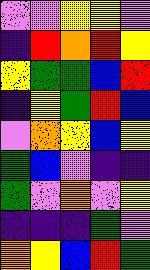[["violet", "violet", "yellow", "yellow", "violet"], ["indigo", "red", "orange", "red", "yellow"], ["yellow", "green", "green", "blue", "red"], ["indigo", "yellow", "green", "red", "blue"], ["violet", "orange", "yellow", "blue", "yellow"], ["green", "blue", "violet", "indigo", "indigo"], ["green", "violet", "orange", "violet", "yellow"], ["indigo", "indigo", "indigo", "green", "violet"], ["orange", "yellow", "blue", "red", "green"]]